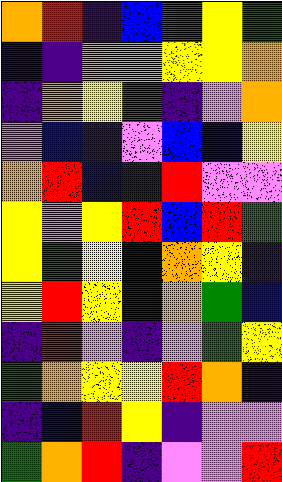[["orange", "red", "indigo", "blue", "green", "yellow", "green"], ["indigo", "indigo", "orange", "orange", "yellow", "yellow", "orange"], ["indigo", "orange", "yellow", "red", "indigo", "violet", "orange"], ["violet", "blue", "indigo", "violet", "blue", "blue", "yellow"], ["orange", "red", "blue", "indigo", "red", "violet", "violet"], ["yellow", "violet", "yellow", "red", "blue", "red", "green"], ["yellow", "green", "yellow", "blue", "orange", "yellow", "indigo"], ["yellow", "red", "yellow", "indigo", "orange", "green", "blue"], ["indigo", "red", "violet", "indigo", "violet", "green", "yellow"], ["green", "orange", "yellow", "yellow", "red", "orange", "indigo"], ["indigo", "blue", "red", "yellow", "indigo", "violet", "violet"], ["green", "orange", "red", "indigo", "violet", "violet", "red"]]